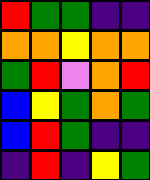[["red", "green", "green", "indigo", "indigo"], ["orange", "orange", "yellow", "orange", "orange"], ["green", "red", "violet", "orange", "red"], ["blue", "yellow", "green", "orange", "green"], ["blue", "red", "green", "indigo", "indigo"], ["indigo", "red", "indigo", "yellow", "green"]]